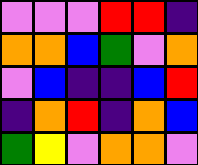[["violet", "violet", "violet", "red", "red", "indigo"], ["orange", "orange", "blue", "green", "violet", "orange"], ["violet", "blue", "indigo", "indigo", "blue", "red"], ["indigo", "orange", "red", "indigo", "orange", "blue"], ["green", "yellow", "violet", "orange", "orange", "violet"]]